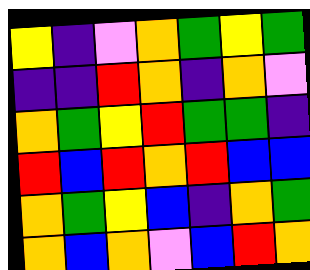[["yellow", "indigo", "violet", "orange", "green", "yellow", "green"], ["indigo", "indigo", "red", "orange", "indigo", "orange", "violet"], ["orange", "green", "yellow", "red", "green", "green", "indigo"], ["red", "blue", "red", "orange", "red", "blue", "blue"], ["orange", "green", "yellow", "blue", "indigo", "orange", "green"], ["orange", "blue", "orange", "violet", "blue", "red", "orange"]]